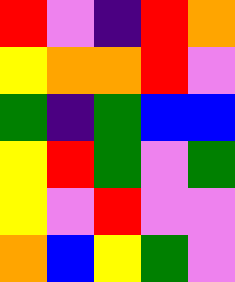[["red", "violet", "indigo", "red", "orange"], ["yellow", "orange", "orange", "red", "violet"], ["green", "indigo", "green", "blue", "blue"], ["yellow", "red", "green", "violet", "green"], ["yellow", "violet", "red", "violet", "violet"], ["orange", "blue", "yellow", "green", "violet"]]